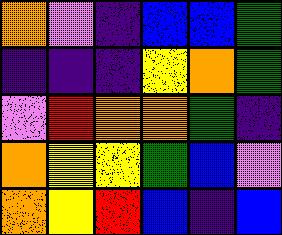[["orange", "violet", "indigo", "blue", "blue", "green"], ["indigo", "indigo", "indigo", "yellow", "orange", "green"], ["violet", "red", "orange", "orange", "green", "indigo"], ["orange", "yellow", "yellow", "green", "blue", "violet"], ["orange", "yellow", "red", "blue", "indigo", "blue"]]